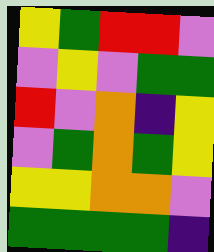[["yellow", "green", "red", "red", "violet"], ["violet", "yellow", "violet", "green", "green"], ["red", "violet", "orange", "indigo", "yellow"], ["violet", "green", "orange", "green", "yellow"], ["yellow", "yellow", "orange", "orange", "violet"], ["green", "green", "green", "green", "indigo"]]